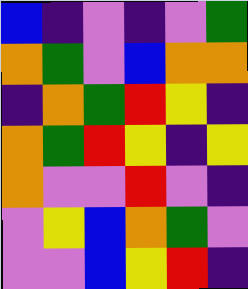[["blue", "indigo", "violet", "indigo", "violet", "green"], ["orange", "green", "violet", "blue", "orange", "orange"], ["indigo", "orange", "green", "red", "yellow", "indigo"], ["orange", "green", "red", "yellow", "indigo", "yellow"], ["orange", "violet", "violet", "red", "violet", "indigo"], ["violet", "yellow", "blue", "orange", "green", "violet"], ["violet", "violet", "blue", "yellow", "red", "indigo"]]